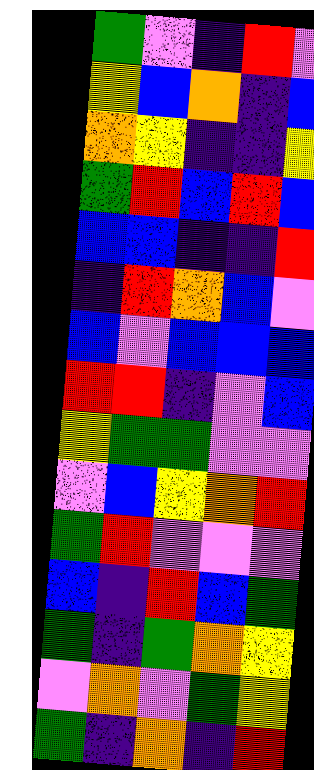[["green", "violet", "indigo", "red", "violet"], ["yellow", "blue", "orange", "indigo", "blue"], ["orange", "yellow", "indigo", "indigo", "yellow"], ["green", "red", "blue", "red", "blue"], ["blue", "blue", "indigo", "indigo", "red"], ["indigo", "red", "orange", "blue", "violet"], ["blue", "violet", "blue", "blue", "blue"], ["red", "red", "indigo", "violet", "blue"], ["yellow", "green", "green", "violet", "violet"], ["violet", "blue", "yellow", "orange", "red"], ["green", "red", "violet", "violet", "violet"], ["blue", "indigo", "red", "blue", "green"], ["green", "indigo", "green", "orange", "yellow"], ["violet", "orange", "violet", "green", "yellow"], ["green", "indigo", "orange", "indigo", "red"]]